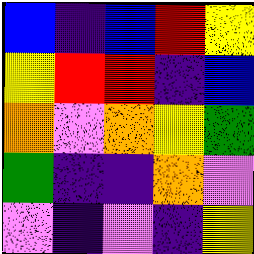[["blue", "indigo", "blue", "red", "yellow"], ["yellow", "red", "red", "indigo", "blue"], ["orange", "violet", "orange", "yellow", "green"], ["green", "indigo", "indigo", "orange", "violet"], ["violet", "indigo", "violet", "indigo", "yellow"]]